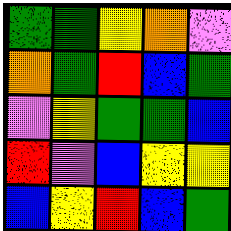[["green", "green", "yellow", "orange", "violet"], ["orange", "green", "red", "blue", "green"], ["violet", "yellow", "green", "green", "blue"], ["red", "violet", "blue", "yellow", "yellow"], ["blue", "yellow", "red", "blue", "green"]]